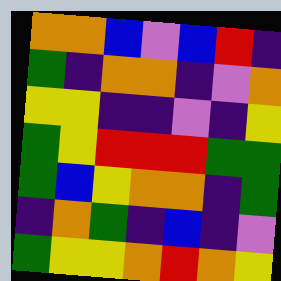[["orange", "orange", "blue", "violet", "blue", "red", "indigo"], ["green", "indigo", "orange", "orange", "indigo", "violet", "orange"], ["yellow", "yellow", "indigo", "indigo", "violet", "indigo", "yellow"], ["green", "yellow", "red", "red", "red", "green", "green"], ["green", "blue", "yellow", "orange", "orange", "indigo", "green"], ["indigo", "orange", "green", "indigo", "blue", "indigo", "violet"], ["green", "yellow", "yellow", "orange", "red", "orange", "yellow"]]